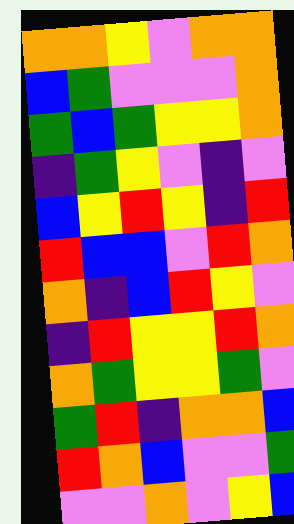[["orange", "orange", "yellow", "violet", "orange", "orange"], ["blue", "green", "violet", "violet", "violet", "orange"], ["green", "blue", "green", "yellow", "yellow", "orange"], ["indigo", "green", "yellow", "violet", "indigo", "violet"], ["blue", "yellow", "red", "yellow", "indigo", "red"], ["red", "blue", "blue", "violet", "red", "orange"], ["orange", "indigo", "blue", "red", "yellow", "violet"], ["indigo", "red", "yellow", "yellow", "red", "orange"], ["orange", "green", "yellow", "yellow", "green", "violet"], ["green", "red", "indigo", "orange", "orange", "blue"], ["red", "orange", "blue", "violet", "violet", "green"], ["violet", "violet", "orange", "violet", "yellow", "blue"]]